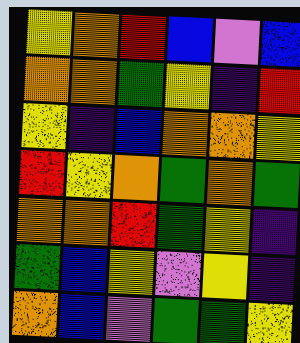[["yellow", "orange", "red", "blue", "violet", "blue"], ["orange", "orange", "green", "yellow", "indigo", "red"], ["yellow", "indigo", "blue", "orange", "orange", "yellow"], ["red", "yellow", "orange", "green", "orange", "green"], ["orange", "orange", "red", "green", "yellow", "indigo"], ["green", "blue", "yellow", "violet", "yellow", "indigo"], ["orange", "blue", "violet", "green", "green", "yellow"]]